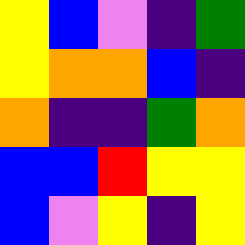[["yellow", "blue", "violet", "indigo", "green"], ["yellow", "orange", "orange", "blue", "indigo"], ["orange", "indigo", "indigo", "green", "orange"], ["blue", "blue", "red", "yellow", "yellow"], ["blue", "violet", "yellow", "indigo", "yellow"]]